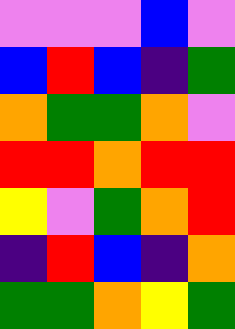[["violet", "violet", "violet", "blue", "violet"], ["blue", "red", "blue", "indigo", "green"], ["orange", "green", "green", "orange", "violet"], ["red", "red", "orange", "red", "red"], ["yellow", "violet", "green", "orange", "red"], ["indigo", "red", "blue", "indigo", "orange"], ["green", "green", "orange", "yellow", "green"]]